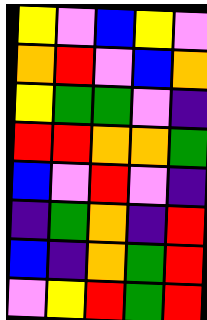[["yellow", "violet", "blue", "yellow", "violet"], ["orange", "red", "violet", "blue", "orange"], ["yellow", "green", "green", "violet", "indigo"], ["red", "red", "orange", "orange", "green"], ["blue", "violet", "red", "violet", "indigo"], ["indigo", "green", "orange", "indigo", "red"], ["blue", "indigo", "orange", "green", "red"], ["violet", "yellow", "red", "green", "red"]]